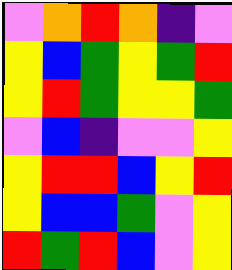[["violet", "orange", "red", "orange", "indigo", "violet"], ["yellow", "blue", "green", "yellow", "green", "red"], ["yellow", "red", "green", "yellow", "yellow", "green"], ["violet", "blue", "indigo", "violet", "violet", "yellow"], ["yellow", "red", "red", "blue", "yellow", "red"], ["yellow", "blue", "blue", "green", "violet", "yellow"], ["red", "green", "red", "blue", "violet", "yellow"]]